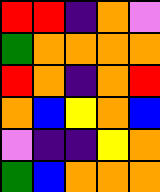[["red", "red", "indigo", "orange", "violet"], ["green", "orange", "orange", "orange", "orange"], ["red", "orange", "indigo", "orange", "red"], ["orange", "blue", "yellow", "orange", "blue"], ["violet", "indigo", "indigo", "yellow", "orange"], ["green", "blue", "orange", "orange", "orange"]]